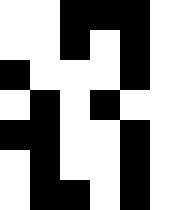[["white", "white", "black", "black", "black", "white"], ["white", "white", "black", "white", "black", "white"], ["black", "white", "white", "white", "black", "white"], ["white", "black", "white", "black", "white", "white"], ["black", "black", "white", "white", "black", "white"], ["white", "black", "white", "white", "black", "white"], ["white", "black", "black", "white", "black", "white"]]